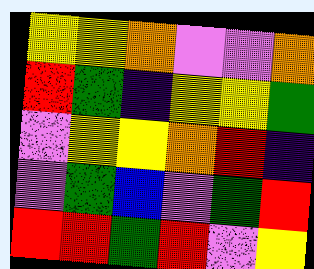[["yellow", "yellow", "orange", "violet", "violet", "orange"], ["red", "green", "indigo", "yellow", "yellow", "green"], ["violet", "yellow", "yellow", "orange", "red", "indigo"], ["violet", "green", "blue", "violet", "green", "red"], ["red", "red", "green", "red", "violet", "yellow"]]